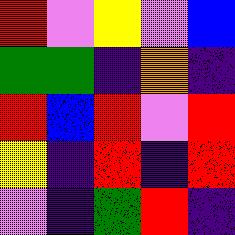[["red", "violet", "yellow", "violet", "blue"], ["green", "green", "indigo", "orange", "indigo"], ["red", "blue", "red", "violet", "red"], ["yellow", "indigo", "red", "indigo", "red"], ["violet", "indigo", "green", "red", "indigo"]]